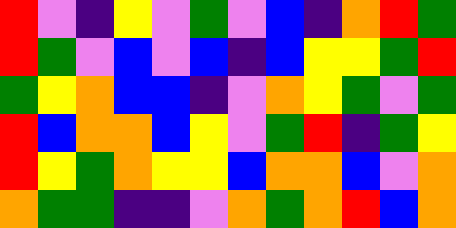[["red", "violet", "indigo", "yellow", "violet", "green", "violet", "blue", "indigo", "orange", "red", "green"], ["red", "green", "violet", "blue", "violet", "blue", "indigo", "blue", "yellow", "yellow", "green", "red"], ["green", "yellow", "orange", "blue", "blue", "indigo", "violet", "orange", "yellow", "green", "violet", "green"], ["red", "blue", "orange", "orange", "blue", "yellow", "violet", "green", "red", "indigo", "green", "yellow"], ["red", "yellow", "green", "orange", "yellow", "yellow", "blue", "orange", "orange", "blue", "violet", "orange"], ["orange", "green", "green", "indigo", "indigo", "violet", "orange", "green", "orange", "red", "blue", "orange"]]